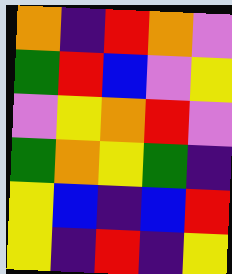[["orange", "indigo", "red", "orange", "violet"], ["green", "red", "blue", "violet", "yellow"], ["violet", "yellow", "orange", "red", "violet"], ["green", "orange", "yellow", "green", "indigo"], ["yellow", "blue", "indigo", "blue", "red"], ["yellow", "indigo", "red", "indigo", "yellow"]]